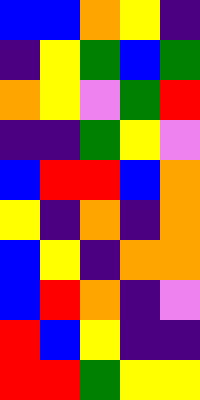[["blue", "blue", "orange", "yellow", "indigo"], ["indigo", "yellow", "green", "blue", "green"], ["orange", "yellow", "violet", "green", "red"], ["indigo", "indigo", "green", "yellow", "violet"], ["blue", "red", "red", "blue", "orange"], ["yellow", "indigo", "orange", "indigo", "orange"], ["blue", "yellow", "indigo", "orange", "orange"], ["blue", "red", "orange", "indigo", "violet"], ["red", "blue", "yellow", "indigo", "indigo"], ["red", "red", "green", "yellow", "yellow"]]